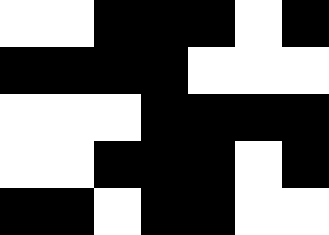[["white", "white", "black", "black", "black", "white", "black"], ["black", "black", "black", "black", "white", "white", "white"], ["white", "white", "white", "black", "black", "black", "black"], ["white", "white", "black", "black", "black", "white", "black"], ["black", "black", "white", "black", "black", "white", "white"]]